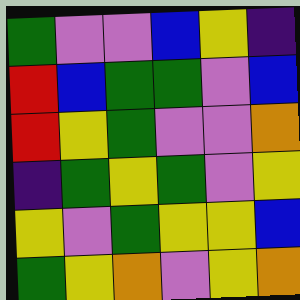[["green", "violet", "violet", "blue", "yellow", "indigo"], ["red", "blue", "green", "green", "violet", "blue"], ["red", "yellow", "green", "violet", "violet", "orange"], ["indigo", "green", "yellow", "green", "violet", "yellow"], ["yellow", "violet", "green", "yellow", "yellow", "blue"], ["green", "yellow", "orange", "violet", "yellow", "orange"]]